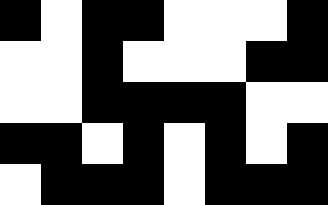[["black", "white", "black", "black", "white", "white", "white", "black"], ["white", "white", "black", "white", "white", "white", "black", "black"], ["white", "white", "black", "black", "black", "black", "white", "white"], ["black", "black", "white", "black", "white", "black", "white", "black"], ["white", "black", "black", "black", "white", "black", "black", "black"]]